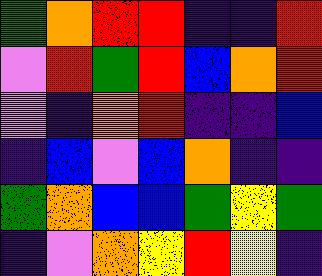[["green", "orange", "red", "red", "indigo", "indigo", "red"], ["violet", "red", "green", "red", "blue", "orange", "red"], ["violet", "indigo", "orange", "red", "indigo", "indigo", "blue"], ["indigo", "blue", "violet", "blue", "orange", "indigo", "indigo"], ["green", "orange", "blue", "blue", "green", "yellow", "green"], ["indigo", "violet", "orange", "yellow", "red", "yellow", "indigo"]]